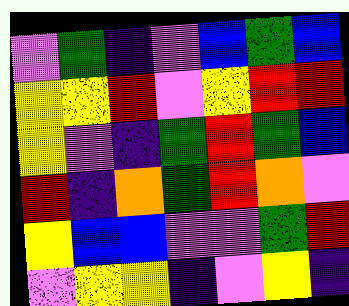[["violet", "green", "indigo", "violet", "blue", "green", "blue"], ["yellow", "yellow", "red", "violet", "yellow", "red", "red"], ["yellow", "violet", "indigo", "green", "red", "green", "blue"], ["red", "indigo", "orange", "green", "red", "orange", "violet"], ["yellow", "blue", "blue", "violet", "violet", "green", "red"], ["violet", "yellow", "yellow", "indigo", "violet", "yellow", "indigo"]]